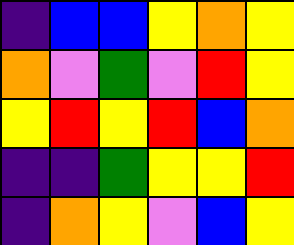[["indigo", "blue", "blue", "yellow", "orange", "yellow"], ["orange", "violet", "green", "violet", "red", "yellow"], ["yellow", "red", "yellow", "red", "blue", "orange"], ["indigo", "indigo", "green", "yellow", "yellow", "red"], ["indigo", "orange", "yellow", "violet", "blue", "yellow"]]